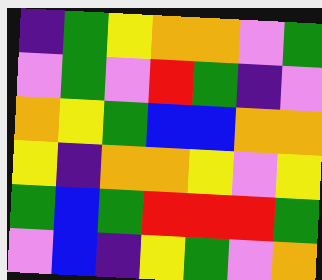[["indigo", "green", "yellow", "orange", "orange", "violet", "green"], ["violet", "green", "violet", "red", "green", "indigo", "violet"], ["orange", "yellow", "green", "blue", "blue", "orange", "orange"], ["yellow", "indigo", "orange", "orange", "yellow", "violet", "yellow"], ["green", "blue", "green", "red", "red", "red", "green"], ["violet", "blue", "indigo", "yellow", "green", "violet", "orange"]]